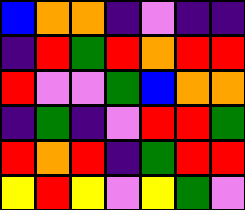[["blue", "orange", "orange", "indigo", "violet", "indigo", "indigo"], ["indigo", "red", "green", "red", "orange", "red", "red"], ["red", "violet", "violet", "green", "blue", "orange", "orange"], ["indigo", "green", "indigo", "violet", "red", "red", "green"], ["red", "orange", "red", "indigo", "green", "red", "red"], ["yellow", "red", "yellow", "violet", "yellow", "green", "violet"]]